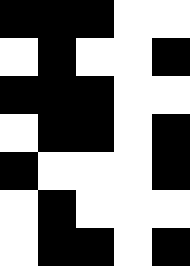[["black", "black", "black", "white", "white"], ["white", "black", "white", "white", "black"], ["black", "black", "black", "white", "white"], ["white", "black", "black", "white", "black"], ["black", "white", "white", "white", "black"], ["white", "black", "white", "white", "white"], ["white", "black", "black", "white", "black"]]